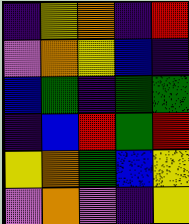[["indigo", "yellow", "orange", "indigo", "red"], ["violet", "orange", "yellow", "blue", "indigo"], ["blue", "green", "indigo", "green", "green"], ["indigo", "blue", "red", "green", "red"], ["yellow", "orange", "green", "blue", "yellow"], ["violet", "orange", "violet", "indigo", "yellow"]]